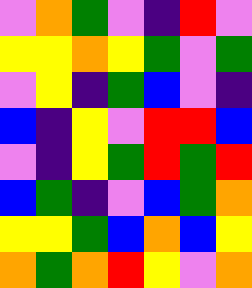[["violet", "orange", "green", "violet", "indigo", "red", "violet"], ["yellow", "yellow", "orange", "yellow", "green", "violet", "green"], ["violet", "yellow", "indigo", "green", "blue", "violet", "indigo"], ["blue", "indigo", "yellow", "violet", "red", "red", "blue"], ["violet", "indigo", "yellow", "green", "red", "green", "red"], ["blue", "green", "indigo", "violet", "blue", "green", "orange"], ["yellow", "yellow", "green", "blue", "orange", "blue", "yellow"], ["orange", "green", "orange", "red", "yellow", "violet", "orange"]]